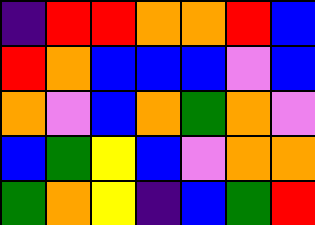[["indigo", "red", "red", "orange", "orange", "red", "blue"], ["red", "orange", "blue", "blue", "blue", "violet", "blue"], ["orange", "violet", "blue", "orange", "green", "orange", "violet"], ["blue", "green", "yellow", "blue", "violet", "orange", "orange"], ["green", "orange", "yellow", "indigo", "blue", "green", "red"]]